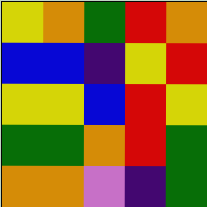[["yellow", "orange", "green", "red", "orange"], ["blue", "blue", "indigo", "yellow", "red"], ["yellow", "yellow", "blue", "red", "yellow"], ["green", "green", "orange", "red", "green"], ["orange", "orange", "violet", "indigo", "green"]]